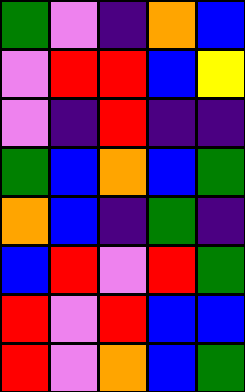[["green", "violet", "indigo", "orange", "blue"], ["violet", "red", "red", "blue", "yellow"], ["violet", "indigo", "red", "indigo", "indigo"], ["green", "blue", "orange", "blue", "green"], ["orange", "blue", "indigo", "green", "indigo"], ["blue", "red", "violet", "red", "green"], ["red", "violet", "red", "blue", "blue"], ["red", "violet", "orange", "blue", "green"]]